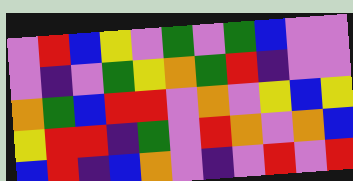[["violet", "red", "blue", "yellow", "violet", "green", "violet", "green", "blue", "violet", "violet"], ["violet", "indigo", "violet", "green", "yellow", "orange", "green", "red", "indigo", "violet", "violet"], ["orange", "green", "blue", "red", "red", "violet", "orange", "violet", "yellow", "blue", "yellow"], ["yellow", "red", "red", "indigo", "green", "violet", "red", "orange", "violet", "orange", "blue"], ["blue", "red", "indigo", "blue", "orange", "violet", "indigo", "violet", "red", "violet", "red"]]